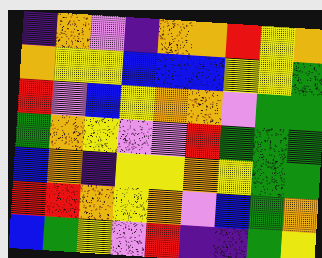[["indigo", "orange", "violet", "indigo", "orange", "orange", "red", "yellow", "orange"], ["orange", "yellow", "yellow", "blue", "blue", "blue", "yellow", "yellow", "green"], ["red", "violet", "blue", "yellow", "orange", "orange", "violet", "green", "green"], ["green", "orange", "yellow", "violet", "violet", "red", "green", "green", "green"], ["blue", "orange", "indigo", "yellow", "yellow", "orange", "yellow", "green", "green"], ["red", "red", "orange", "yellow", "orange", "violet", "blue", "green", "orange"], ["blue", "green", "yellow", "violet", "red", "indigo", "indigo", "green", "yellow"]]